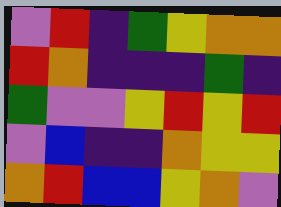[["violet", "red", "indigo", "green", "yellow", "orange", "orange"], ["red", "orange", "indigo", "indigo", "indigo", "green", "indigo"], ["green", "violet", "violet", "yellow", "red", "yellow", "red"], ["violet", "blue", "indigo", "indigo", "orange", "yellow", "yellow"], ["orange", "red", "blue", "blue", "yellow", "orange", "violet"]]